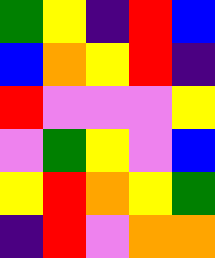[["green", "yellow", "indigo", "red", "blue"], ["blue", "orange", "yellow", "red", "indigo"], ["red", "violet", "violet", "violet", "yellow"], ["violet", "green", "yellow", "violet", "blue"], ["yellow", "red", "orange", "yellow", "green"], ["indigo", "red", "violet", "orange", "orange"]]